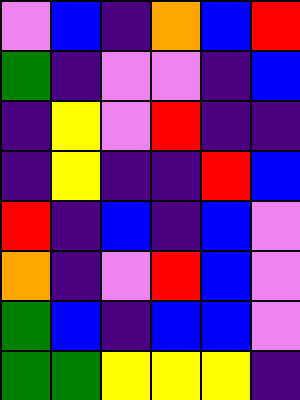[["violet", "blue", "indigo", "orange", "blue", "red"], ["green", "indigo", "violet", "violet", "indigo", "blue"], ["indigo", "yellow", "violet", "red", "indigo", "indigo"], ["indigo", "yellow", "indigo", "indigo", "red", "blue"], ["red", "indigo", "blue", "indigo", "blue", "violet"], ["orange", "indigo", "violet", "red", "blue", "violet"], ["green", "blue", "indigo", "blue", "blue", "violet"], ["green", "green", "yellow", "yellow", "yellow", "indigo"]]